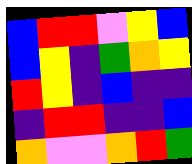[["blue", "red", "red", "violet", "yellow", "blue"], ["blue", "yellow", "indigo", "green", "orange", "yellow"], ["red", "yellow", "indigo", "blue", "indigo", "indigo"], ["indigo", "red", "red", "indigo", "indigo", "blue"], ["orange", "violet", "violet", "orange", "red", "green"]]